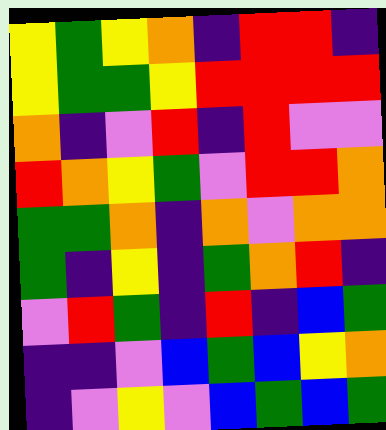[["yellow", "green", "yellow", "orange", "indigo", "red", "red", "indigo"], ["yellow", "green", "green", "yellow", "red", "red", "red", "red"], ["orange", "indigo", "violet", "red", "indigo", "red", "violet", "violet"], ["red", "orange", "yellow", "green", "violet", "red", "red", "orange"], ["green", "green", "orange", "indigo", "orange", "violet", "orange", "orange"], ["green", "indigo", "yellow", "indigo", "green", "orange", "red", "indigo"], ["violet", "red", "green", "indigo", "red", "indigo", "blue", "green"], ["indigo", "indigo", "violet", "blue", "green", "blue", "yellow", "orange"], ["indigo", "violet", "yellow", "violet", "blue", "green", "blue", "green"]]